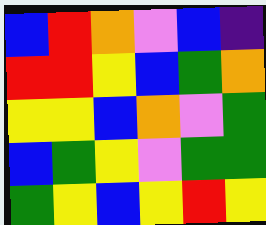[["blue", "red", "orange", "violet", "blue", "indigo"], ["red", "red", "yellow", "blue", "green", "orange"], ["yellow", "yellow", "blue", "orange", "violet", "green"], ["blue", "green", "yellow", "violet", "green", "green"], ["green", "yellow", "blue", "yellow", "red", "yellow"]]